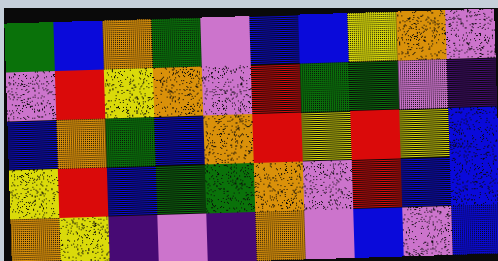[["green", "blue", "orange", "green", "violet", "blue", "blue", "yellow", "orange", "violet"], ["violet", "red", "yellow", "orange", "violet", "red", "green", "green", "violet", "indigo"], ["blue", "orange", "green", "blue", "orange", "red", "yellow", "red", "yellow", "blue"], ["yellow", "red", "blue", "green", "green", "orange", "violet", "red", "blue", "blue"], ["orange", "yellow", "indigo", "violet", "indigo", "orange", "violet", "blue", "violet", "blue"]]